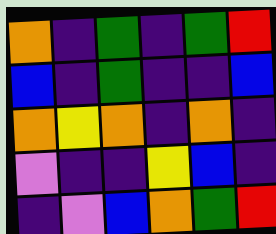[["orange", "indigo", "green", "indigo", "green", "red"], ["blue", "indigo", "green", "indigo", "indigo", "blue"], ["orange", "yellow", "orange", "indigo", "orange", "indigo"], ["violet", "indigo", "indigo", "yellow", "blue", "indigo"], ["indigo", "violet", "blue", "orange", "green", "red"]]